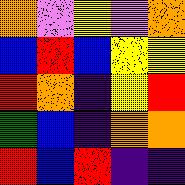[["orange", "violet", "yellow", "violet", "orange"], ["blue", "red", "blue", "yellow", "yellow"], ["red", "orange", "indigo", "yellow", "red"], ["green", "blue", "indigo", "orange", "orange"], ["red", "blue", "red", "indigo", "indigo"]]